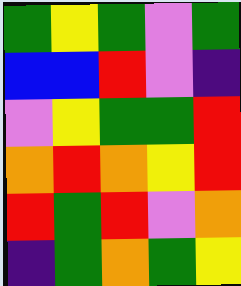[["green", "yellow", "green", "violet", "green"], ["blue", "blue", "red", "violet", "indigo"], ["violet", "yellow", "green", "green", "red"], ["orange", "red", "orange", "yellow", "red"], ["red", "green", "red", "violet", "orange"], ["indigo", "green", "orange", "green", "yellow"]]